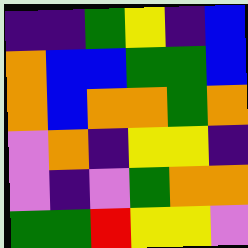[["indigo", "indigo", "green", "yellow", "indigo", "blue"], ["orange", "blue", "blue", "green", "green", "blue"], ["orange", "blue", "orange", "orange", "green", "orange"], ["violet", "orange", "indigo", "yellow", "yellow", "indigo"], ["violet", "indigo", "violet", "green", "orange", "orange"], ["green", "green", "red", "yellow", "yellow", "violet"]]